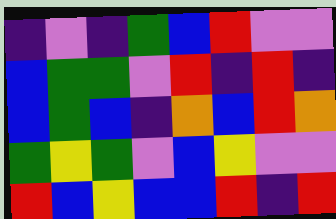[["indigo", "violet", "indigo", "green", "blue", "red", "violet", "violet"], ["blue", "green", "green", "violet", "red", "indigo", "red", "indigo"], ["blue", "green", "blue", "indigo", "orange", "blue", "red", "orange"], ["green", "yellow", "green", "violet", "blue", "yellow", "violet", "violet"], ["red", "blue", "yellow", "blue", "blue", "red", "indigo", "red"]]